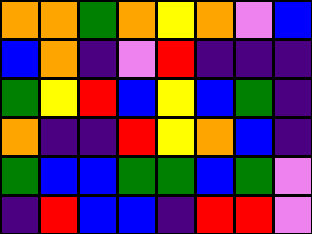[["orange", "orange", "green", "orange", "yellow", "orange", "violet", "blue"], ["blue", "orange", "indigo", "violet", "red", "indigo", "indigo", "indigo"], ["green", "yellow", "red", "blue", "yellow", "blue", "green", "indigo"], ["orange", "indigo", "indigo", "red", "yellow", "orange", "blue", "indigo"], ["green", "blue", "blue", "green", "green", "blue", "green", "violet"], ["indigo", "red", "blue", "blue", "indigo", "red", "red", "violet"]]